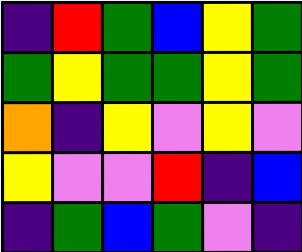[["indigo", "red", "green", "blue", "yellow", "green"], ["green", "yellow", "green", "green", "yellow", "green"], ["orange", "indigo", "yellow", "violet", "yellow", "violet"], ["yellow", "violet", "violet", "red", "indigo", "blue"], ["indigo", "green", "blue", "green", "violet", "indigo"]]